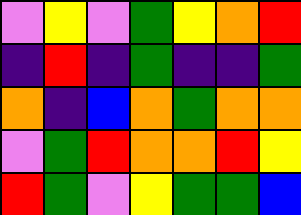[["violet", "yellow", "violet", "green", "yellow", "orange", "red"], ["indigo", "red", "indigo", "green", "indigo", "indigo", "green"], ["orange", "indigo", "blue", "orange", "green", "orange", "orange"], ["violet", "green", "red", "orange", "orange", "red", "yellow"], ["red", "green", "violet", "yellow", "green", "green", "blue"]]